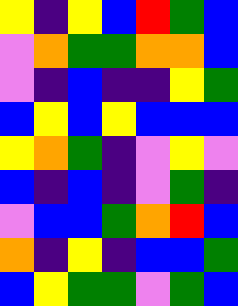[["yellow", "indigo", "yellow", "blue", "red", "green", "blue"], ["violet", "orange", "green", "green", "orange", "orange", "blue"], ["violet", "indigo", "blue", "indigo", "indigo", "yellow", "green"], ["blue", "yellow", "blue", "yellow", "blue", "blue", "blue"], ["yellow", "orange", "green", "indigo", "violet", "yellow", "violet"], ["blue", "indigo", "blue", "indigo", "violet", "green", "indigo"], ["violet", "blue", "blue", "green", "orange", "red", "blue"], ["orange", "indigo", "yellow", "indigo", "blue", "blue", "green"], ["blue", "yellow", "green", "green", "violet", "green", "blue"]]